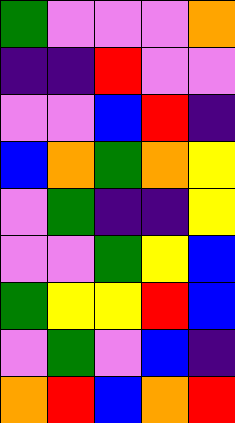[["green", "violet", "violet", "violet", "orange"], ["indigo", "indigo", "red", "violet", "violet"], ["violet", "violet", "blue", "red", "indigo"], ["blue", "orange", "green", "orange", "yellow"], ["violet", "green", "indigo", "indigo", "yellow"], ["violet", "violet", "green", "yellow", "blue"], ["green", "yellow", "yellow", "red", "blue"], ["violet", "green", "violet", "blue", "indigo"], ["orange", "red", "blue", "orange", "red"]]